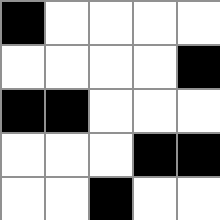[["black", "white", "white", "white", "white"], ["white", "white", "white", "white", "black"], ["black", "black", "white", "white", "white"], ["white", "white", "white", "black", "black"], ["white", "white", "black", "white", "white"]]